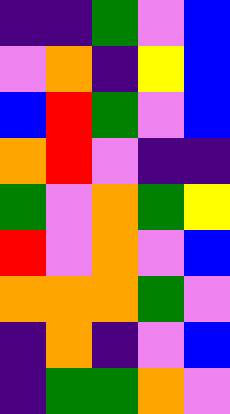[["indigo", "indigo", "green", "violet", "blue"], ["violet", "orange", "indigo", "yellow", "blue"], ["blue", "red", "green", "violet", "blue"], ["orange", "red", "violet", "indigo", "indigo"], ["green", "violet", "orange", "green", "yellow"], ["red", "violet", "orange", "violet", "blue"], ["orange", "orange", "orange", "green", "violet"], ["indigo", "orange", "indigo", "violet", "blue"], ["indigo", "green", "green", "orange", "violet"]]